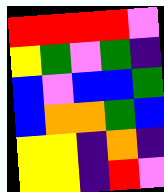[["red", "red", "red", "red", "violet"], ["yellow", "green", "violet", "green", "indigo"], ["blue", "violet", "blue", "blue", "green"], ["blue", "orange", "orange", "green", "blue"], ["yellow", "yellow", "indigo", "orange", "indigo"], ["yellow", "yellow", "indigo", "red", "violet"]]